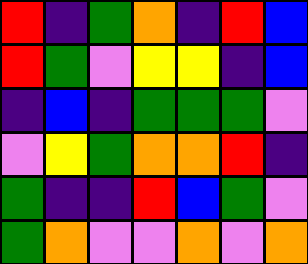[["red", "indigo", "green", "orange", "indigo", "red", "blue"], ["red", "green", "violet", "yellow", "yellow", "indigo", "blue"], ["indigo", "blue", "indigo", "green", "green", "green", "violet"], ["violet", "yellow", "green", "orange", "orange", "red", "indigo"], ["green", "indigo", "indigo", "red", "blue", "green", "violet"], ["green", "orange", "violet", "violet", "orange", "violet", "orange"]]